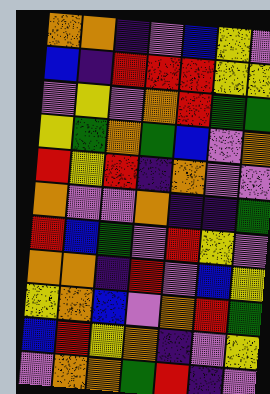[["orange", "orange", "indigo", "violet", "blue", "yellow", "violet"], ["blue", "indigo", "red", "red", "red", "yellow", "yellow"], ["violet", "yellow", "violet", "orange", "red", "green", "green"], ["yellow", "green", "orange", "green", "blue", "violet", "orange"], ["red", "yellow", "red", "indigo", "orange", "violet", "violet"], ["orange", "violet", "violet", "orange", "indigo", "indigo", "green"], ["red", "blue", "green", "violet", "red", "yellow", "violet"], ["orange", "orange", "indigo", "red", "violet", "blue", "yellow"], ["yellow", "orange", "blue", "violet", "orange", "red", "green"], ["blue", "red", "yellow", "orange", "indigo", "violet", "yellow"], ["violet", "orange", "orange", "green", "red", "indigo", "violet"]]